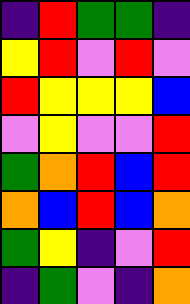[["indigo", "red", "green", "green", "indigo"], ["yellow", "red", "violet", "red", "violet"], ["red", "yellow", "yellow", "yellow", "blue"], ["violet", "yellow", "violet", "violet", "red"], ["green", "orange", "red", "blue", "red"], ["orange", "blue", "red", "blue", "orange"], ["green", "yellow", "indigo", "violet", "red"], ["indigo", "green", "violet", "indigo", "orange"]]